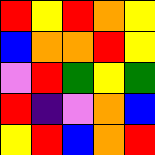[["red", "yellow", "red", "orange", "yellow"], ["blue", "orange", "orange", "red", "yellow"], ["violet", "red", "green", "yellow", "green"], ["red", "indigo", "violet", "orange", "blue"], ["yellow", "red", "blue", "orange", "red"]]